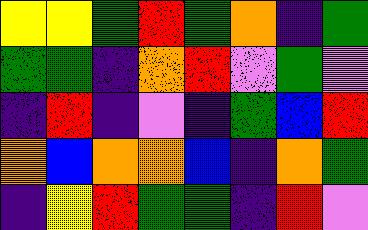[["yellow", "yellow", "green", "red", "green", "orange", "indigo", "green"], ["green", "green", "indigo", "orange", "red", "violet", "green", "violet"], ["indigo", "red", "indigo", "violet", "indigo", "green", "blue", "red"], ["orange", "blue", "orange", "orange", "blue", "indigo", "orange", "green"], ["indigo", "yellow", "red", "green", "green", "indigo", "red", "violet"]]